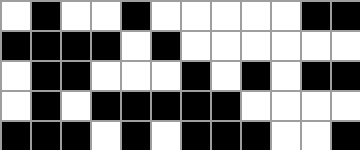[["white", "black", "white", "white", "black", "white", "white", "white", "white", "white", "black", "black"], ["black", "black", "black", "black", "white", "black", "white", "white", "white", "white", "white", "white"], ["white", "black", "black", "white", "white", "white", "black", "white", "black", "white", "black", "black"], ["white", "black", "white", "black", "black", "black", "black", "black", "white", "white", "white", "white"], ["black", "black", "black", "white", "black", "white", "black", "black", "black", "white", "white", "black"]]